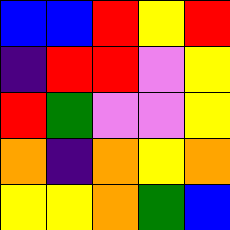[["blue", "blue", "red", "yellow", "red"], ["indigo", "red", "red", "violet", "yellow"], ["red", "green", "violet", "violet", "yellow"], ["orange", "indigo", "orange", "yellow", "orange"], ["yellow", "yellow", "orange", "green", "blue"]]